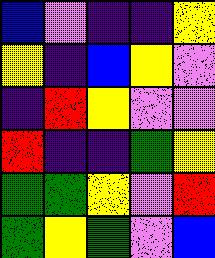[["blue", "violet", "indigo", "indigo", "yellow"], ["yellow", "indigo", "blue", "yellow", "violet"], ["indigo", "red", "yellow", "violet", "violet"], ["red", "indigo", "indigo", "green", "yellow"], ["green", "green", "yellow", "violet", "red"], ["green", "yellow", "green", "violet", "blue"]]